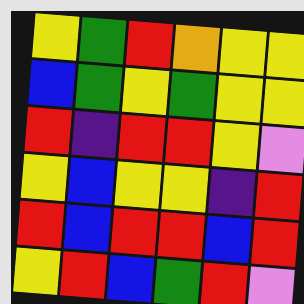[["yellow", "green", "red", "orange", "yellow", "yellow"], ["blue", "green", "yellow", "green", "yellow", "yellow"], ["red", "indigo", "red", "red", "yellow", "violet"], ["yellow", "blue", "yellow", "yellow", "indigo", "red"], ["red", "blue", "red", "red", "blue", "red"], ["yellow", "red", "blue", "green", "red", "violet"]]